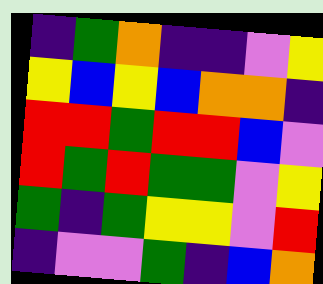[["indigo", "green", "orange", "indigo", "indigo", "violet", "yellow"], ["yellow", "blue", "yellow", "blue", "orange", "orange", "indigo"], ["red", "red", "green", "red", "red", "blue", "violet"], ["red", "green", "red", "green", "green", "violet", "yellow"], ["green", "indigo", "green", "yellow", "yellow", "violet", "red"], ["indigo", "violet", "violet", "green", "indigo", "blue", "orange"]]